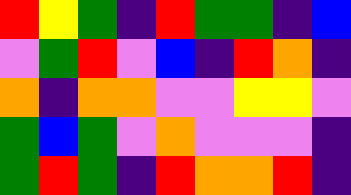[["red", "yellow", "green", "indigo", "red", "green", "green", "indigo", "blue"], ["violet", "green", "red", "violet", "blue", "indigo", "red", "orange", "indigo"], ["orange", "indigo", "orange", "orange", "violet", "violet", "yellow", "yellow", "violet"], ["green", "blue", "green", "violet", "orange", "violet", "violet", "violet", "indigo"], ["green", "red", "green", "indigo", "red", "orange", "orange", "red", "indigo"]]